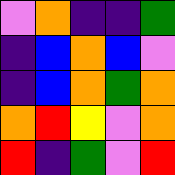[["violet", "orange", "indigo", "indigo", "green"], ["indigo", "blue", "orange", "blue", "violet"], ["indigo", "blue", "orange", "green", "orange"], ["orange", "red", "yellow", "violet", "orange"], ["red", "indigo", "green", "violet", "red"]]